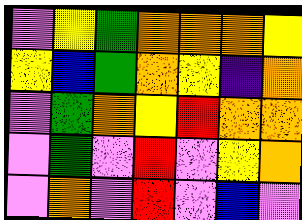[["violet", "yellow", "green", "orange", "orange", "orange", "yellow"], ["yellow", "blue", "green", "orange", "yellow", "indigo", "orange"], ["violet", "green", "orange", "yellow", "red", "orange", "orange"], ["violet", "green", "violet", "red", "violet", "yellow", "orange"], ["violet", "orange", "violet", "red", "violet", "blue", "violet"]]